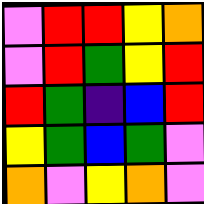[["violet", "red", "red", "yellow", "orange"], ["violet", "red", "green", "yellow", "red"], ["red", "green", "indigo", "blue", "red"], ["yellow", "green", "blue", "green", "violet"], ["orange", "violet", "yellow", "orange", "violet"]]